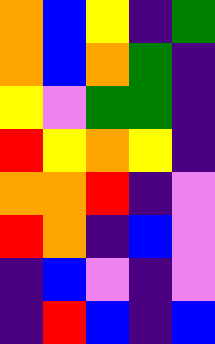[["orange", "blue", "yellow", "indigo", "green"], ["orange", "blue", "orange", "green", "indigo"], ["yellow", "violet", "green", "green", "indigo"], ["red", "yellow", "orange", "yellow", "indigo"], ["orange", "orange", "red", "indigo", "violet"], ["red", "orange", "indigo", "blue", "violet"], ["indigo", "blue", "violet", "indigo", "violet"], ["indigo", "red", "blue", "indigo", "blue"]]